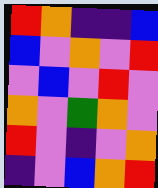[["red", "orange", "indigo", "indigo", "blue"], ["blue", "violet", "orange", "violet", "red"], ["violet", "blue", "violet", "red", "violet"], ["orange", "violet", "green", "orange", "violet"], ["red", "violet", "indigo", "violet", "orange"], ["indigo", "violet", "blue", "orange", "red"]]